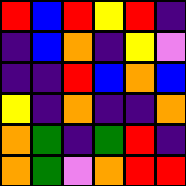[["red", "blue", "red", "yellow", "red", "indigo"], ["indigo", "blue", "orange", "indigo", "yellow", "violet"], ["indigo", "indigo", "red", "blue", "orange", "blue"], ["yellow", "indigo", "orange", "indigo", "indigo", "orange"], ["orange", "green", "indigo", "green", "red", "indigo"], ["orange", "green", "violet", "orange", "red", "red"]]